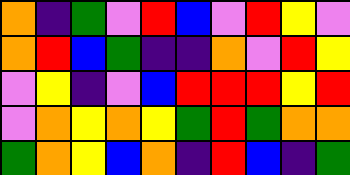[["orange", "indigo", "green", "violet", "red", "blue", "violet", "red", "yellow", "violet"], ["orange", "red", "blue", "green", "indigo", "indigo", "orange", "violet", "red", "yellow"], ["violet", "yellow", "indigo", "violet", "blue", "red", "red", "red", "yellow", "red"], ["violet", "orange", "yellow", "orange", "yellow", "green", "red", "green", "orange", "orange"], ["green", "orange", "yellow", "blue", "orange", "indigo", "red", "blue", "indigo", "green"]]